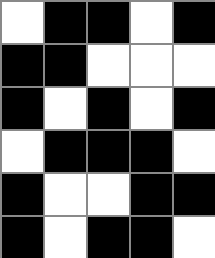[["white", "black", "black", "white", "black"], ["black", "black", "white", "white", "white"], ["black", "white", "black", "white", "black"], ["white", "black", "black", "black", "white"], ["black", "white", "white", "black", "black"], ["black", "white", "black", "black", "white"]]